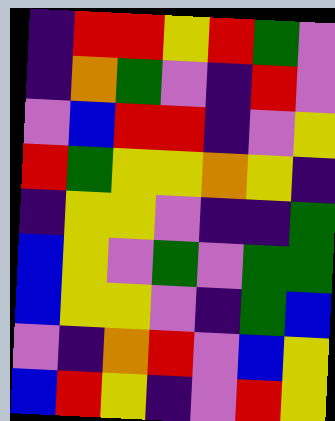[["indigo", "red", "red", "yellow", "red", "green", "violet"], ["indigo", "orange", "green", "violet", "indigo", "red", "violet"], ["violet", "blue", "red", "red", "indigo", "violet", "yellow"], ["red", "green", "yellow", "yellow", "orange", "yellow", "indigo"], ["indigo", "yellow", "yellow", "violet", "indigo", "indigo", "green"], ["blue", "yellow", "violet", "green", "violet", "green", "green"], ["blue", "yellow", "yellow", "violet", "indigo", "green", "blue"], ["violet", "indigo", "orange", "red", "violet", "blue", "yellow"], ["blue", "red", "yellow", "indigo", "violet", "red", "yellow"]]